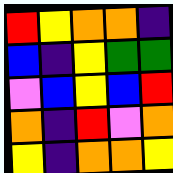[["red", "yellow", "orange", "orange", "indigo"], ["blue", "indigo", "yellow", "green", "green"], ["violet", "blue", "yellow", "blue", "red"], ["orange", "indigo", "red", "violet", "orange"], ["yellow", "indigo", "orange", "orange", "yellow"]]